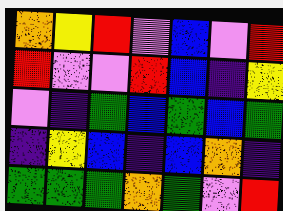[["orange", "yellow", "red", "violet", "blue", "violet", "red"], ["red", "violet", "violet", "red", "blue", "indigo", "yellow"], ["violet", "indigo", "green", "blue", "green", "blue", "green"], ["indigo", "yellow", "blue", "indigo", "blue", "orange", "indigo"], ["green", "green", "green", "orange", "green", "violet", "red"]]